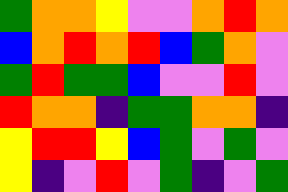[["green", "orange", "orange", "yellow", "violet", "violet", "orange", "red", "orange"], ["blue", "orange", "red", "orange", "red", "blue", "green", "orange", "violet"], ["green", "red", "green", "green", "blue", "violet", "violet", "red", "violet"], ["red", "orange", "orange", "indigo", "green", "green", "orange", "orange", "indigo"], ["yellow", "red", "red", "yellow", "blue", "green", "violet", "green", "violet"], ["yellow", "indigo", "violet", "red", "violet", "green", "indigo", "violet", "green"]]